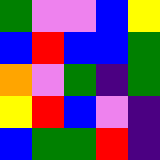[["green", "violet", "violet", "blue", "yellow"], ["blue", "red", "blue", "blue", "green"], ["orange", "violet", "green", "indigo", "green"], ["yellow", "red", "blue", "violet", "indigo"], ["blue", "green", "green", "red", "indigo"]]